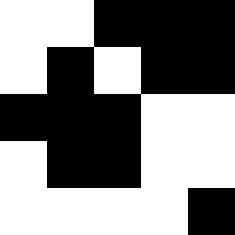[["white", "white", "black", "black", "black"], ["white", "black", "white", "black", "black"], ["black", "black", "black", "white", "white"], ["white", "black", "black", "white", "white"], ["white", "white", "white", "white", "black"]]